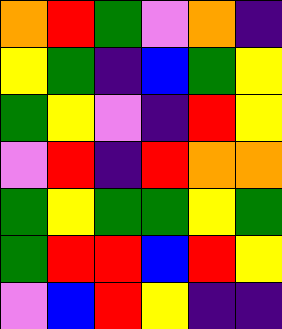[["orange", "red", "green", "violet", "orange", "indigo"], ["yellow", "green", "indigo", "blue", "green", "yellow"], ["green", "yellow", "violet", "indigo", "red", "yellow"], ["violet", "red", "indigo", "red", "orange", "orange"], ["green", "yellow", "green", "green", "yellow", "green"], ["green", "red", "red", "blue", "red", "yellow"], ["violet", "blue", "red", "yellow", "indigo", "indigo"]]